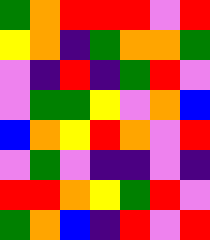[["green", "orange", "red", "red", "red", "violet", "red"], ["yellow", "orange", "indigo", "green", "orange", "orange", "green"], ["violet", "indigo", "red", "indigo", "green", "red", "violet"], ["violet", "green", "green", "yellow", "violet", "orange", "blue"], ["blue", "orange", "yellow", "red", "orange", "violet", "red"], ["violet", "green", "violet", "indigo", "indigo", "violet", "indigo"], ["red", "red", "orange", "yellow", "green", "red", "violet"], ["green", "orange", "blue", "indigo", "red", "violet", "red"]]